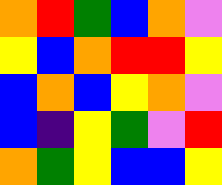[["orange", "red", "green", "blue", "orange", "violet"], ["yellow", "blue", "orange", "red", "red", "yellow"], ["blue", "orange", "blue", "yellow", "orange", "violet"], ["blue", "indigo", "yellow", "green", "violet", "red"], ["orange", "green", "yellow", "blue", "blue", "yellow"]]